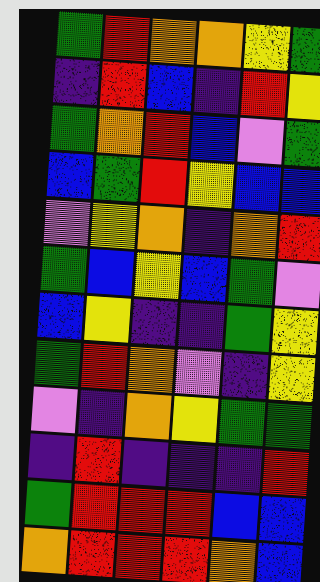[["green", "red", "orange", "orange", "yellow", "green"], ["indigo", "red", "blue", "indigo", "red", "yellow"], ["green", "orange", "red", "blue", "violet", "green"], ["blue", "green", "red", "yellow", "blue", "blue"], ["violet", "yellow", "orange", "indigo", "orange", "red"], ["green", "blue", "yellow", "blue", "green", "violet"], ["blue", "yellow", "indigo", "indigo", "green", "yellow"], ["green", "red", "orange", "violet", "indigo", "yellow"], ["violet", "indigo", "orange", "yellow", "green", "green"], ["indigo", "red", "indigo", "indigo", "indigo", "red"], ["green", "red", "red", "red", "blue", "blue"], ["orange", "red", "red", "red", "orange", "blue"]]